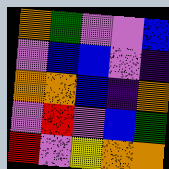[["orange", "green", "violet", "violet", "blue"], ["violet", "blue", "blue", "violet", "indigo"], ["orange", "orange", "blue", "indigo", "orange"], ["violet", "red", "violet", "blue", "green"], ["red", "violet", "yellow", "orange", "orange"]]